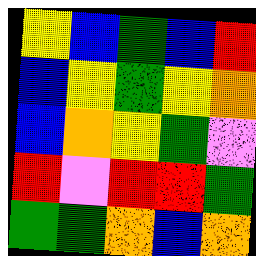[["yellow", "blue", "green", "blue", "red"], ["blue", "yellow", "green", "yellow", "orange"], ["blue", "orange", "yellow", "green", "violet"], ["red", "violet", "red", "red", "green"], ["green", "green", "orange", "blue", "orange"]]